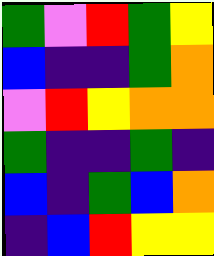[["green", "violet", "red", "green", "yellow"], ["blue", "indigo", "indigo", "green", "orange"], ["violet", "red", "yellow", "orange", "orange"], ["green", "indigo", "indigo", "green", "indigo"], ["blue", "indigo", "green", "blue", "orange"], ["indigo", "blue", "red", "yellow", "yellow"]]